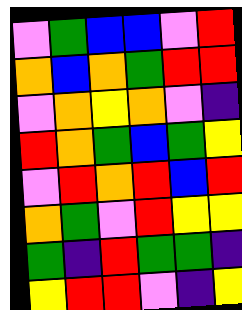[["violet", "green", "blue", "blue", "violet", "red"], ["orange", "blue", "orange", "green", "red", "red"], ["violet", "orange", "yellow", "orange", "violet", "indigo"], ["red", "orange", "green", "blue", "green", "yellow"], ["violet", "red", "orange", "red", "blue", "red"], ["orange", "green", "violet", "red", "yellow", "yellow"], ["green", "indigo", "red", "green", "green", "indigo"], ["yellow", "red", "red", "violet", "indigo", "yellow"]]